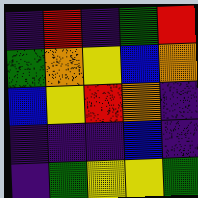[["indigo", "red", "indigo", "green", "red"], ["green", "orange", "yellow", "blue", "orange"], ["blue", "yellow", "red", "orange", "indigo"], ["indigo", "indigo", "indigo", "blue", "indigo"], ["indigo", "green", "yellow", "yellow", "green"]]